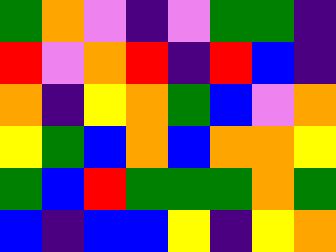[["green", "orange", "violet", "indigo", "violet", "green", "green", "indigo"], ["red", "violet", "orange", "red", "indigo", "red", "blue", "indigo"], ["orange", "indigo", "yellow", "orange", "green", "blue", "violet", "orange"], ["yellow", "green", "blue", "orange", "blue", "orange", "orange", "yellow"], ["green", "blue", "red", "green", "green", "green", "orange", "green"], ["blue", "indigo", "blue", "blue", "yellow", "indigo", "yellow", "orange"]]